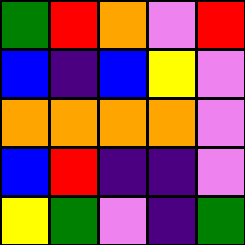[["green", "red", "orange", "violet", "red"], ["blue", "indigo", "blue", "yellow", "violet"], ["orange", "orange", "orange", "orange", "violet"], ["blue", "red", "indigo", "indigo", "violet"], ["yellow", "green", "violet", "indigo", "green"]]